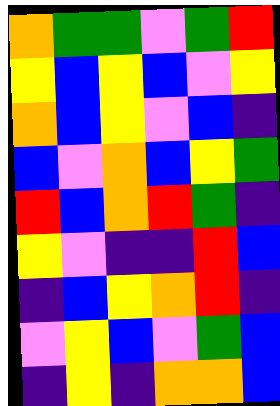[["orange", "green", "green", "violet", "green", "red"], ["yellow", "blue", "yellow", "blue", "violet", "yellow"], ["orange", "blue", "yellow", "violet", "blue", "indigo"], ["blue", "violet", "orange", "blue", "yellow", "green"], ["red", "blue", "orange", "red", "green", "indigo"], ["yellow", "violet", "indigo", "indigo", "red", "blue"], ["indigo", "blue", "yellow", "orange", "red", "indigo"], ["violet", "yellow", "blue", "violet", "green", "blue"], ["indigo", "yellow", "indigo", "orange", "orange", "blue"]]